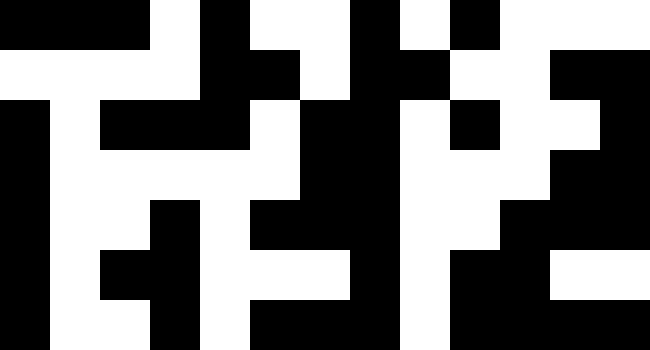[["black", "black", "black", "white", "black", "white", "white", "black", "white", "black", "white", "white", "white"], ["white", "white", "white", "white", "black", "black", "white", "black", "black", "white", "white", "black", "black"], ["black", "white", "black", "black", "black", "white", "black", "black", "white", "black", "white", "white", "black"], ["black", "white", "white", "white", "white", "white", "black", "black", "white", "white", "white", "black", "black"], ["black", "white", "white", "black", "white", "black", "black", "black", "white", "white", "black", "black", "black"], ["black", "white", "black", "black", "white", "white", "white", "black", "white", "black", "black", "white", "white"], ["black", "white", "white", "black", "white", "black", "black", "black", "white", "black", "black", "black", "black"]]